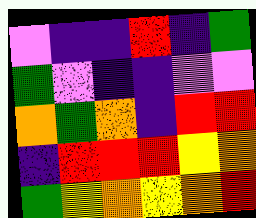[["violet", "indigo", "indigo", "red", "indigo", "green"], ["green", "violet", "indigo", "indigo", "violet", "violet"], ["orange", "green", "orange", "indigo", "red", "red"], ["indigo", "red", "red", "red", "yellow", "orange"], ["green", "yellow", "orange", "yellow", "orange", "red"]]